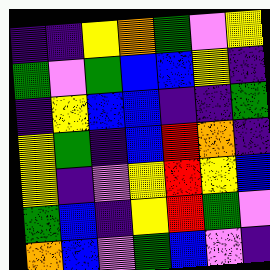[["indigo", "indigo", "yellow", "orange", "green", "violet", "yellow"], ["green", "violet", "green", "blue", "blue", "yellow", "indigo"], ["indigo", "yellow", "blue", "blue", "indigo", "indigo", "green"], ["yellow", "green", "indigo", "blue", "red", "orange", "indigo"], ["yellow", "indigo", "violet", "yellow", "red", "yellow", "blue"], ["green", "blue", "indigo", "yellow", "red", "green", "violet"], ["orange", "blue", "violet", "green", "blue", "violet", "indigo"]]